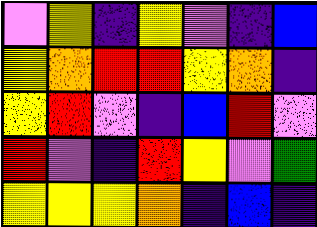[["violet", "yellow", "indigo", "yellow", "violet", "indigo", "blue"], ["yellow", "orange", "red", "red", "yellow", "orange", "indigo"], ["yellow", "red", "violet", "indigo", "blue", "red", "violet"], ["red", "violet", "indigo", "red", "yellow", "violet", "green"], ["yellow", "yellow", "yellow", "orange", "indigo", "blue", "indigo"]]